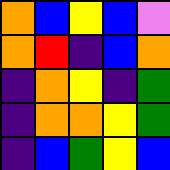[["orange", "blue", "yellow", "blue", "violet"], ["orange", "red", "indigo", "blue", "orange"], ["indigo", "orange", "yellow", "indigo", "green"], ["indigo", "orange", "orange", "yellow", "green"], ["indigo", "blue", "green", "yellow", "blue"]]